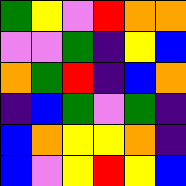[["green", "yellow", "violet", "red", "orange", "orange"], ["violet", "violet", "green", "indigo", "yellow", "blue"], ["orange", "green", "red", "indigo", "blue", "orange"], ["indigo", "blue", "green", "violet", "green", "indigo"], ["blue", "orange", "yellow", "yellow", "orange", "indigo"], ["blue", "violet", "yellow", "red", "yellow", "blue"]]